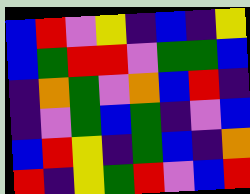[["blue", "red", "violet", "yellow", "indigo", "blue", "indigo", "yellow"], ["blue", "green", "red", "red", "violet", "green", "green", "blue"], ["indigo", "orange", "green", "violet", "orange", "blue", "red", "indigo"], ["indigo", "violet", "green", "blue", "green", "indigo", "violet", "blue"], ["blue", "red", "yellow", "indigo", "green", "blue", "indigo", "orange"], ["red", "indigo", "yellow", "green", "red", "violet", "blue", "red"]]